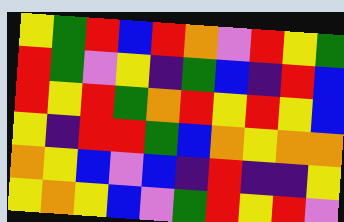[["yellow", "green", "red", "blue", "red", "orange", "violet", "red", "yellow", "green"], ["red", "green", "violet", "yellow", "indigo", "green", "blue", "indigo", "red", "blue"], ["red", "yellow", "red", "green", "orange", "red", "yellow", "red", "yellow", "blue"], ["yellow", "indigo", "red", "red", "green", "blue", "orange", "yellow", "orange", "orange"], ["orange", "yellow", "blue", "violet", "blue", "indigo", "red", "indigo", "indigo", "yellow"], ["yellow", "orange", "yellow", "blue", "violet", "green", "red", "yellow", "red", "violet"]]